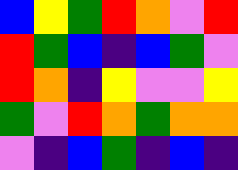[["blue", "yellow", "green", "red", "orange", "violet", "red"], ["red", "green", "blue", "indigo", "blue", "green", "violet"], ["red", "orange", "indigo", "yellow", "violet", "violet", "yellow"], ["green", "violet", "red", "orange", "green", "orange", "orange"], ["violet", "indigo", "blue", "green", "indigo", "blue", "indigo"]]